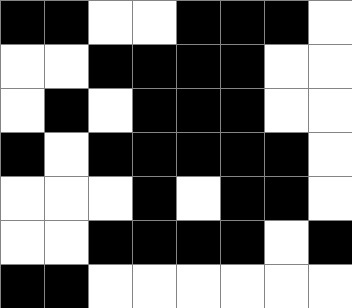[["black", "black", "white", "white", "black", "black", "black", "white"], ["white", "white", "black", "black", "black", "black", "white", "white"], ["white", "black", "white", "black", "black", "black", "white", "white"], ["black", "white", "black", "black", "black", "black", "black", "white"], ["white", "white", "white", "black", "white", "black", "black", "white"], ["white", "white", "black", "black", "black", "black", "white", "black"], ["black", "black", "white", "white", "white", "white", "white", "white"]]